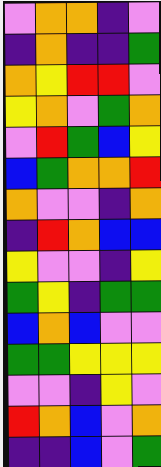[["violet", "orange", "orange", "indigo", "violet"], ["indigo", "orange", "indigo", "indigo", "green"], ["orange", "yellow", "red", "red", "violet"], ["yellow", "orange", "violet", "green", "orange"], ["violet", "red", "green", "blue", "yellow"], ["blue", "green", "orange", "orange", "red"], ["orange", "violet", "violet", "indigo", "orange"], ["indigo", "red", "orange", "blue", "blue"], ["yellow", "violet", "violet", "indigo", "yellow"], ["green", "yellow", "indigo", "green", "green"], ["blue", "orange", "blue", "violet", "violet"], ["green", "green", "yellow", "yellow", "yellow"], ["violet", "violet", "indigo", "yellow", "violet"], ["red", "orange", "blue", "violet", "orange"], ["indigo", "indigo", "blue", "violet", "green"]]